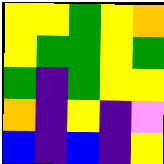[["yellow", "yellow", "green", "yellow", "orange"], ["yellow", "green", "green", "yellow", "green"], ["green", "indigo", "green", "yellow", "yellow"], ["orange", "indigo", "yellow", "indigo", "violet"], ["blue", "indigo", "blue", "indigo", "yellow"]]